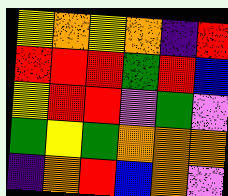[["yellow", "orange", "yellow", "orange", "indigo", "red"], ["red", "red", "red", "green", "red", "blue"], ["yellow", "red", "red", "violet", "green", "violet"], ["green", "yellow", "green", "orange", "orange", "orange"], ["indigo", "orange", "red", "blue", "orange", "violet"]]